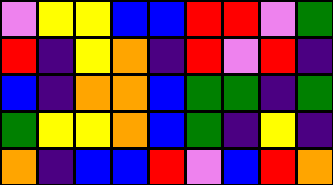[["violet", "yellow", "yellow", "blue", "blue", "red", "red", "violet", "green"], ["red", "indigo", "yellow", "orange", "indigo", "red", "violet", "red", "indigo"], ["blue", "indigo", "orange", "orange", "blue", "green", "green", "indigo", "green"], ["green", "yellow", "yellow", "orange", "blue", "green", "indigo", "yellow", "indigo"], ["orange", "indigo", "blue", "blue", "red", "violet", "blue", "red", "orange"]]